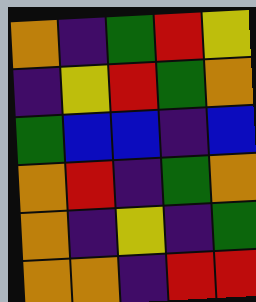[["orange", "indigo", "green", "red", "yellow"], ["indigo", "yellow", "red", "green", "orange"], ["green", "blue", "blue", "indigo", "blue"], ["orange", "red", "indigo", "green", "orange"], ["orange", "indigo", "yellow", "indigo", "green"], ["orange", "orange", "indigo", "red", "red"]]